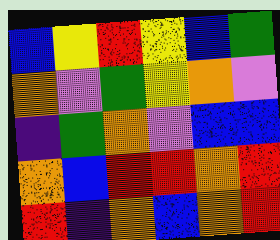[["blue", "yellow", "red", "yellow", "blue", "green"], ["orange", "violet", "green", "yellow", "orange", "violet"], ["indigo", "green", "orange", "violet", "blue", "blue"], ["orange", "blue", "red", "red", "orange", "red"], ["red", "indigo", "orange", "blue", "orange", "red"]]